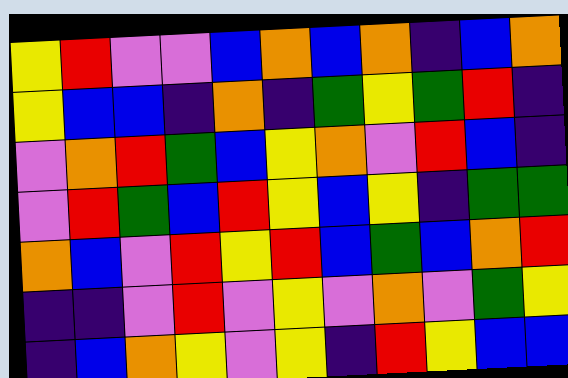[["yellow", "red", "violet", "violet", "blue", "orange", "blue", "orange", "indigo", "blue", "orange"], ["yellow", "blue", "blue", "indigo", "orange", "indigo", "green", "yellow", "green", "red", "indigo"], ["violet", "orange", "red", "green", "blue", "yellow", "orange", "violet", "red", "blue", "indigo"], ["violet", "red", "green", "blue", "red", "yellow", "blue", "yellow", "indigo", "green", "green"], ["orange", "blue", "violet", "red", "yellow", "red", "blue", "green", "blue", "orange", "red"], ["indigo", "indigo", "violet", "red", "violet", "yellow", "violet", "orange", "violet", "green", "yellow"], ["indigo", "blue", "orange", "yellow", "violet", "yellow", "indigo", "red", "yellow", "blue", "blue"]]